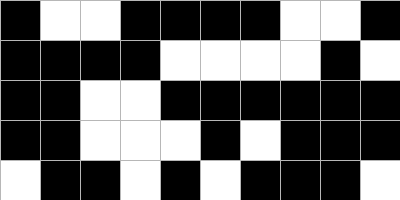[["black", "white", "white", "black", "black", "black", "black", "white", "white", "black"], ["black", "black", "black", "black", "white", "white", "white", "white", "black", "white"], ["black", "black", "white", "white", "black", "black", "black", "black", "black", "black"], ["black", "black", "white", "white", "white", "black", "white", "black", "black", "black"], ["white", "black", "black", "white", "black", "white", "black", "black", "black", "white"]]